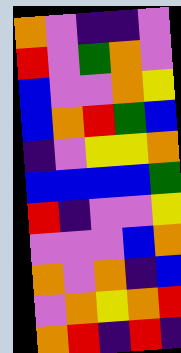[["orange", "violet", "indigo", "indigo", "violet"], ["red", "violet", "green", "orange", "violet"], ["blue", "violet", "violet", "orange", "yellow"], ["blue", "orange", "red", "green", "blue"], ["indigo", "violet", "yellow", "yellow", "orange"], ["blue", "blue", "blue", "blue", "green"], ["red", "indigo", "violet", "violet", "yellow"], ["violet", "violet", "violet", "blue", "orange"], ["orange", "violet", "orange", "indigo", "blue"], ["violet", "orange", "yellow", "orange", "red"], ["orange", "red", "indigo", "red", "indigo"]]